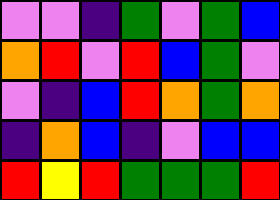[["violet", "violet", "indigo", "green", "violet", "green", "blue"], ["orange", "red", "violet", "red", "blue", "green", "violet"], ["violet", "indigo", "blue", "red", "orange", "green", "orange"], ["indigo", "orange", "blue", "indigo", "violet", "blue", "blue"], ["red", "yellow", "red", "green", "green", "green", "red"]]